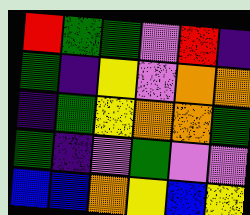[["red", "green", "green", "violet", "red", "indigo"], ["green", "indigo", "yellow", "violet", "orange", "orange"], ["indigo", "green", "yellow", "orange", "orange", "green"], ["green", "indigo", "violet", "green", "violet", "violet"], ["blue", "blue", "orange", "yellow", "blue", "yellow"]]